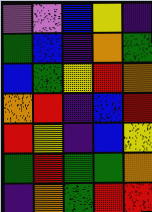[["violet", "violet", "blue", "yellow", "indigo"], ["green", "blue", "indigo", "orange", "green"], ["blue", "green", "yellow", "red", "orange"], ["orange", "red", "indigo", "blue", "red"], ["red", "yellow", "indigo", "blue", "yellow"], ["green", "red", "green", "green", "orange"], ["indigo", "orange", "green", "red", "red"]]